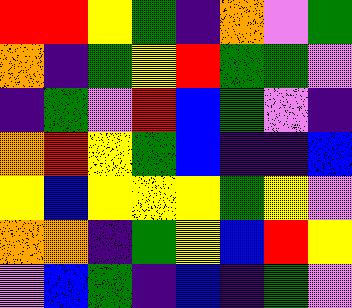[["red", "red", "yellow", "green", "indigo", "orange", "violet", "green"], ["orange", "indigo", "green", "yellow", "red", "green", "green", "violet"], ["indigo", "green", "violet", "red", "blue", "green", "violet", "indigo"], ["orange", "red", "yellow", "green", "blue", "indigo", "indigo", "blue"], ["yellow", "blue", "yellow", "yellow", "yellow", "green", "yellow", "violet"], ["orange", "orange", "indigo", "green", "yellow", "blue", "red", "yellow"], ["violet", "blue", "green", "indigo", "blue", "indigo", "green", "violet"]]